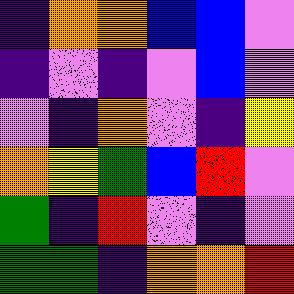[["indigo", "orange", "orange", "blue", "blue", "violet"], ["indigo", "violet", "indigo", "violet", "blue", "violet"], ["violet", "indigo", "orange", "violet", "indigo", "yellow"], ["orange", "yellow", "green", "blue", "red", "violet"], ["green", "indigo", "red", "violet", "indigo", "violet"], ["green", "green", "indigo", "orange", "orange", "red"]]